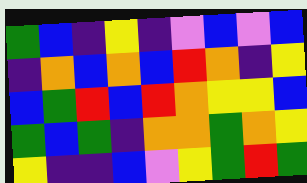[["green", "blue", "indigo", "yellow", "indigo", "violet", "blue", "violet", "blue"], ["indigo", "orange", "blue", "orange", "blue", "red", "orange", "indigo", "yellow"], ["blue", "green", "red", "blue", "red", "orange", "yellow", "yellow", "blue"], ["green", "blue", "green", "indigo", "orange", "orange", "green", "orange", "yellow"], ["yellow", "indigo", "indigo", "blue", "violet", "yellow", "green", "red", "green"]]